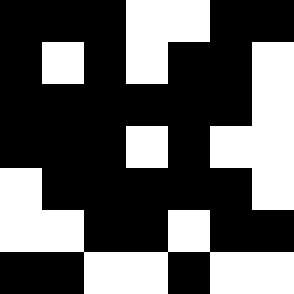[["black", "black", "black", "white", "white", "black", "black"], ["black", "white", "black", "white", "black", "black", "white"], ["black", "black", "black", "black", "black", "black", "white"], ["black", "black", "black", "white", "black", "white", "white"], ["white", "black", "black", "black", "black", "black", "white"], ["white", "white", "black", "black", "white", "black", "black"], ["black", "black", "white", "white", "black", "white", "white"]]